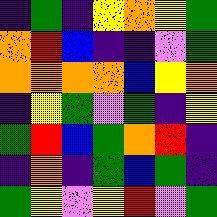[["indigo", "green", "indigo", "yellow", "orange", "yellow", "green"], ["orange", "red", "blue", "indigo", "indigo", "violet", "green"], ["orange", "orange", "orange", "orange", "blue", "yellow", "orange"], ["indigo", "yellow", "green", "violet", "green", "indigo", "yellow"], ["green", "red", "blue", "green", "orange", "red", "indigo"], ["indigo", "orange", "indigo", "green", "blue", "green", "indigo"], ["green", "yellow", "violet", "yellow", "red", "violet", "green"]]